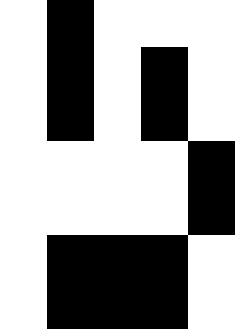[["white", "black", "white", "white", "white"], ["white", "black", "white", "black", "white"], ["white", "black", "white", "black", "white"], ["white", "white", "white", "white", "black"], ["white", "white", "white", "white", "black"], ["white", "black", "black", "black", "white"], ["white", "black", "black", "black", "white"]]